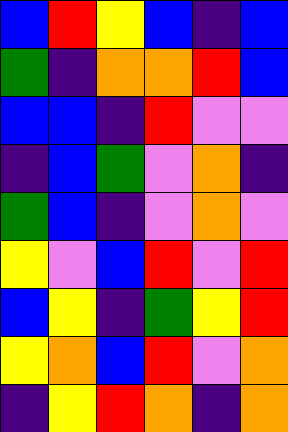[["blue", "red", "yellow", "blue", "indigo", "blue"], ["green", "indigo", "orange", "orange", "red", "blue"], ["blue", "blue", "indigo", "red", "violet", "violet"], ["indigo", "blue", "green", "violet", "orange", "indigo"], ["green", "blue", "indigo", "violet", "orange", "violet"], ["yellow", "violet", "blue", "red", "violet", "red"], ["blue", "yellow", "indigo", "green", "yellow", "red"], ["yellow", "orange", "blue", "red", "violet", "orange"], ["indigo", "yellow", "red", "orange", "indigo", "orange"]]